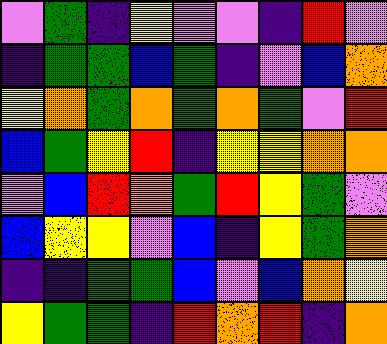[["violet", "green", "indigo", "yellow", "violet", "violet", "indigo", "red", "violet"], ["indigo", "green", "green", "blue", "green", "indigo", "violet", "blue", "orange"], ["yellow", "orange", "green", "orange", "green", "orange", "green", "violet", "red"], ["blue", "green", "yellow", "red", "indigo", "yellow", "yellow", "orange", "orange"], ["violet", "blue", "red", "orange", "green", "red", "yellow", "green", "violet"], ["blue", "yellow", "yellow", "violet", "blue", "indigo", "yellow", "green", "orange"], ["indigo", "indigo", "green", "green", "blue", "violet", "blue", "orange", "yellow"], ["yellow", "green", "green", "indigo", "red", "orange", "red", "indigo", "orange"]]